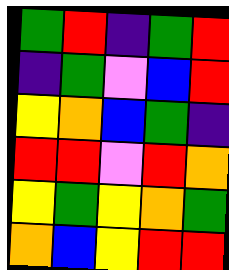[["green", "red", "indigo", "green", "red"], ["indigo", "green", "violet", "blue", "red"], ["yellow", "orange", "blue", "green", "indigo"], ["red", "red", "violet", "red", "orange"], ["yellow", "green", "yellow", "orange", "green"], ["orange", "blue", "yellow", "red", "red"]]